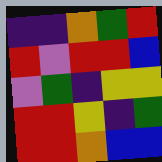[["indigo", "indigo", "orange", "green", "red"], ["red", "violet", "red", "red", "blue"], ["violet", "green", "indigo", "yellow", "yellow"], ["red", "red", "yellow", "indigo", "green"], ["red", "red", "orange", "blue", "blue"]]